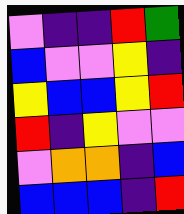[["violet", "indigo", "indigo", "red", "green"], ["blue", "violet", "violet", "yellow", "indigo"], ["yellow", "blue", "blue", "yellow", "red"], ["red", "indigo", "yellow", "violet", "violet"], ["violet", "orange", "orange", "indigo", "blue"], ["blue", "blue", "blue", "indigo", "red"]]